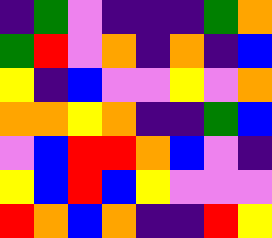[["indigo", "green", "violet", "indigo", "indigo", "indigo", "green", "orange"], ["green", "red", "violet", "orange", "indigo", "orange", "indigo", "blue"], ["yellow", "indigo", "blue", "violet", "violet", "yellow", "violet", "orange"], ["orange", "orange", "yellow", "orange", "indigo", "indigo", "green", "blue"], ["violet", "blue", "red", "red", "orange", "blue", "violet", "indigo"], ["yellow", "blue", "red", "blue", "yellow", "violet", "violet", "violet"], ["red", "orange", "blue", "orange", "indigo", "indigo", "red", "yellow"]]